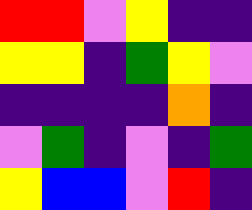[["red", "red", "violet", "yellow", "indigo", "indigo"], ["yellow", "yellow", "indigo", "green", "yellow", "violet"], ["indigo", "indigo", "indigo", "indigo", "orange", "indigo"], ["violet", "green", "indigo", "violet", "indigo", "green"], ["yellow", "blue", "blue", "violet", "red", "indigo"]]